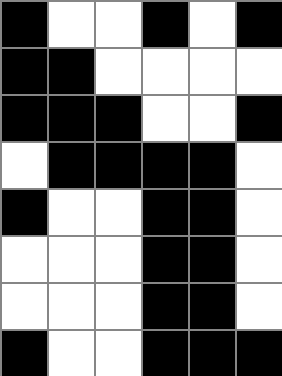[["black", "white", "white", "black", "white", "black"], ["black", "black", "white", "white", "white", "white"], ["black", "black", "black", "white", "white", "black"], ["white", "black", "black", "black", "black", "white"], ["black", "white", "white", "black", "black", "white"], ["white", "white", "white", "black", "black", "white"], ["white", "white", "white", "black", "black", "white"], ["black", "white", "white", "black", "black", "black"]]